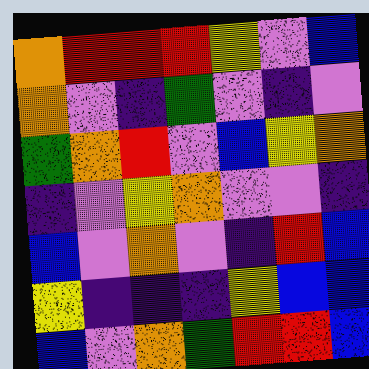[["orange", "red", "red", "red", "yellow", "violet", "blue"], ["orange", "violet", "indigo", "green", "violet", "indigo", "violet"], ["green", "orange", "red", "violet", "blue", "yellow", "orange"], ["indigo", "violet", "yellow", "orange", "violet", "violet", "indigo"], ["blue", "violet", "orange", "violet", "indigo", "red", "blue"], ["yellow", "indigo", "indigo", "indigo", "yellow", "blue", "blue"], ["blue", "violet", "orange", "green", "red", "red", "blue"]]